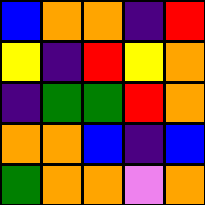[["blue", "orange", "orange", "indigo", "red"], ["yellow", "indigo", "red", "yellow", "orange"], ["indigo", "green", "green", "red", "orange"], ["orange", "orange", "blue", "indigo", "blue"], ["green", "orange", "orange", "violet", "orange"]]